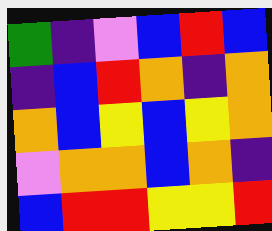[["green", "indigo", "violet", "blue", "red", "blue"], ["indigo", "blue", "red", "orange", "indigo", "orange"], ["orange", "blue", "yellow", "blue", "yellow", "orange"], ["violet", "orange", "orange", "blue", "orange", "indigo"], ["blue", "red", "red", "yellow", "yellow", "red"]]